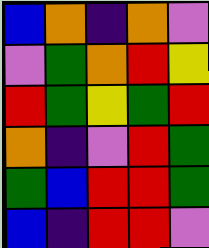[["blue", "orange", "indigo", "orange", "violet"], ["violet", "green", "orange", "red", "yellow"], ["red", "green", "yellow", "green", "red"], ["orange", "indigo", "violet", "red", "green"], ["green", "blue", "red", "red", "green"], ["blue", "indigo", "red", "red", "violet"]]